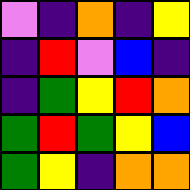[["violet", "indigo", "orange", "indigo", "yellow"], ["indigo", "red", "violet", "blue", "indigo"], ["indigo", "green", "yellow", "red", "orange"], ["green", "red", "green", "yellow", "blue"], ["green", "yellow", "indigo", "orange", "orange"]]